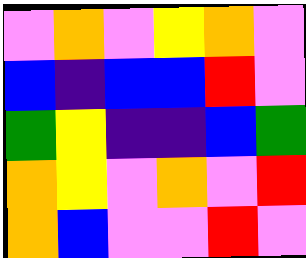[["violet", "orange", "violet", "yellow", "orange", "violet"], ["blue", "indigo", "blue", "blue", "red", "violet"], ["green", "yellow", "indigo", "indigo", "blue", "green"], ["orange", "yellow", "violet", "orange", "violet", "red"], ["orange", "blue", "violet", "violet", "red", "violet"]]